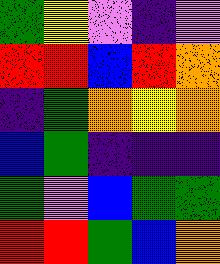[["green", "yellow", "violet", "indigo", "violet"], ["red", "red", "blue", "red", "orange"], ["indigo", "green", "orange", "yellow", "orange"], ["blue", "green", "indigo", "indigo", "indigo"], ["green", "violet", "blue", "green", "green"], ["red", "red", "green", "blue", "orange"]]